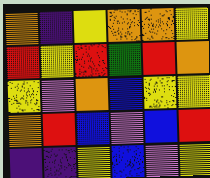[["orange", "indigo", "yellow", "orange", "orange", "yellow"], ["red", "yellow", "red", "green", "red", "orange"], ["yellow", "violet", "orange", "blue", "yellow", "yellow"], ["orange", "red", "blue", "violet", "blue", "red"], ["indigo", "indigo", "yellow", "blue", "violet", "yellow"]]